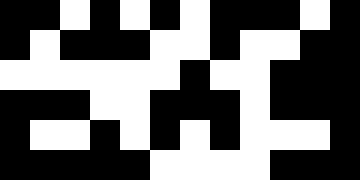[["black", "black", "white", "black", "white", "black", "white", "black", "black", "black", "white", "black"], ["black", "white", "black", "black", "black", "white", "white", "black", "white", "white", "black", "black"], ["white", "white", "white", "white", "white", "white", "black", "white", "white", "black", "black", "black"], ["black", "black", "black", "white", "white", "black", "black", "black", "white", "black", "black", "black"], ["black", "white", "white", "black", "white", "black", "white", "black", "white", "white", "white", "black"], ["black", "black", "black", "black", "black", "white", "white", "white", "white", "black", "black", "black"]]